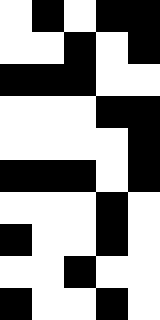[["white", "black", "white", "black", "black"], ["white", "white", "black", "white", "black"], ["black", "black", "black", "white", "white"], ["white", "white", "white", "black", "black"], ["white", "white", "white", "white", "black"], ["black", "black", "black", "white", "black"], ["white", "white", "white", "black", "white"], ["black", "white", "white", "black", "white"], ["white", "white", "black", "white", "white"], ["black", "white", "white", "black", "white"]]